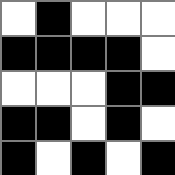[["white", "black", "white", "white", "white"], ["black", "black", "black", "black", "white"], ["white", "white", "white", "black", "black"], ["black", "black", "white", "black", "white"], ["black", "white", "black", "white", "black"]]